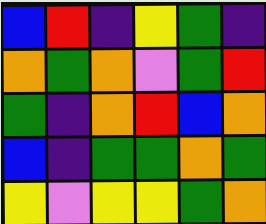[["blue", "red", "indigo", "yellow", "green", "indigo"], ["orange", "green", "orange", "violet", "green", "red"], ["green", "indigo", "orange", "red", "blue", "orange"], ["blue", "indigo", "green", "green", "orange", "green"], ["yellow", "violet", "yellow", "yellow", "green", "orange"]]